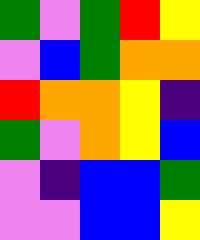[["green", "violet", "green", "red", "yellow"], ["violet", "blue", "green", "orange", "orange"], ["red", "orange", "orange", "yellow", "indigo"], ["green", "violet", "orange", "yellow", "blue"], ["violet", "indigo", "blue", "blue", "green"], ["violet", "violet", "blue", "blue", "yellow"]]